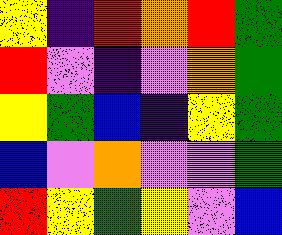[["yellow", "indigo", "red", "orange", "red", "green"], ["red", "violet", "indigo", "violet", "orange", "green"], ["yellow", "green", "blue", "indigo", "yellow", "green"], ["blue", "violet", "orange", "violet", "violet", "green"], ["red", "yellow", "green", "yellow", "violet", "blue"]]